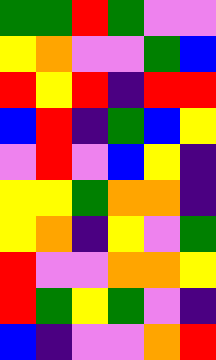[["green", "green", "red", "green", "violet", "violet"], ["yellow", "orange", "violet", "violet", "green", "blue"], ["red", "yellow", "red", "indigo", "red", "red"], ["blue", "red", "indigo", "green", "blue", "yellow"], ["violet", "red", "violet", "blue", "yellow", "indigo"], ["yellow", "yellow", "green", "orange", "orange", "indigo"], ["yellow", "orange", "indigo", "yellow", "violet", "green"], ["red", "violet", "violet", "orange", "orange", "yellow"], ["red", "green", "yellow", "green", "violet", "indigo"], ["blue", "indigo", "violet", "violet", "orange", "red"]]